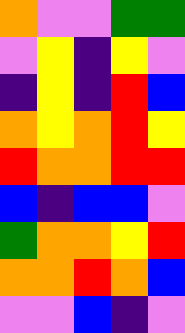[["orange", "violet", "violet", "green", "green"], ["violet", "yellow", "indigo", "yellow", "violet"], ["indigo", "yellow", "indigo", "red", "blue"], ["orange", "yellow", "orange", "red", "yellow"], ["red", "orange", "orange", "red", "red"], ["blue", "indigo", "blue", "blue", "violet"], ["green", "orange", "orange", "yellow", "red"], ["orange", "orange", "red", "orange", "blue"], ["violet", "violet", "blue", "indigo", "violet"]]